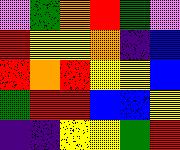[["violet", "green", "orange", "red", "green", "violet"], ["red", "yellow", "yellow", "orange", "indigo", "blue"], ["red", "orange", "red", "yellow", "yellow", "blue"], ["green", "red", "red", "blue", "blue", "yellow"], ["indigo", "indigo", "yellow", "yellow", "green", "red"]]